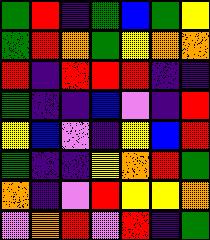[["green", "red", "indigo", "green", "blue", "green", "yellow"], ["green", "red", "orange", "green", "yellow", "orange", "orange"], ["red", "indigo", "red", "red", "red", "indigo", "indigo"], ["green", "indigo", "indigo", "blue", "violet", "indigo", "red"], ["yellow", "blue", "violet", "indigo", "yellow", "blue", "red"], ["green", "indigo", "indigo", "yellow", "orange", "red", "green"], ["orange", "indigo", "violet", "red", "yellow", "yellow", "orange"], ["violet", "orange", "red", "violet", "red", "indigo", "green"]]